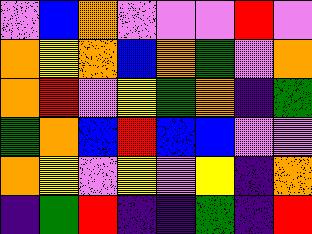[["violet", "blue", "orange", "violet", "violet", "violet", "red", "violet"], ["orange", "yellow", "orange", "blue", "orange", "green", "violet", "orange"], ["orange", "red", "violet", "yellow", "green", "orange", "indigo", "green"], ["green", "orange", "blue", "red", "blue", "blue", "violet", "violet"], ["orange", "yellow", "violet", "yellow", "violet", "yellow", "indigo", "orange"], ["indigo", "green", "red", "indigo", "indigo", "green", "indigo", "red"]]